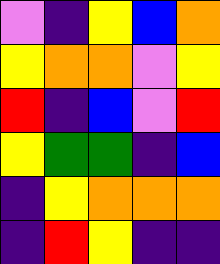[["violet", "indigo", "yellow", "blue", "orange"], ["yellow", "orange", "orange", "violet", "yellow"], ["red", "indigo", "blue", "violet", "red"], ["yellow", "green", "green", "indigo", "blue"], ["indigo", "yellow", "orange", "orange", "orange"], ["indigo", "red", "yellow", "indigo", "indigo"]]